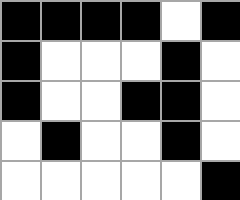[["black", "black", "black", "black", "white", "black"], ["black", "white", "white", "white", "black", "white"], ["black", "white", "white", "black", "black", "white"], ["white", "black", "white", "white", "black", "white"], ["white", "white", "white", "white", "white", "black"]]